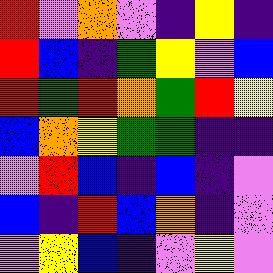[["red", "violet", "orange", "violet", "indigo", "yellow", "indigo"], ["red", "blue", "indigo", "green", "yellow", "violet", "blue"], ["red", "green", "red", "orange", "green", "red", "yellow"], ["blue", "orange", "yellow", "green", "green", "indigo", "indigo"], ["violet", "red", "blue", "indigo", "blue", "indigo", "violet"], ["blue", "indigo", "red", "blue", "orange", "indigo", "violet"], ["violet", "yellow", "blue", "indigo", "violet", "yellow", "violet"]]